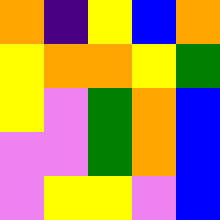[["orange", "indigo", "yellow", "blue", "orange"], ["yellow", "orange", "orange", "yellow", "green"], ["yellow", "violet", "green", "orange", "blue"], ["violet", "violet", "green", "orange", "blue"], ["violet", "yellow", "yellow", "violet", "blue"]]